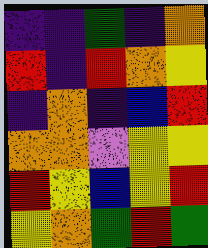[["indigo", "indigo", "green", "indigo", "orange"], ["red", "indigo", "red", "orange", "yellow"], ["indigo", "orange", "indigo", "blue", "red"], ["orange", "orange", "violet", "yellow", "yellow"], ["red", "yellow", "blue", "yellow", "red"], ["yellow", "orange", "green", "red", "green"]]